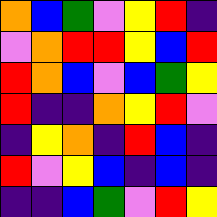[["orange", "blue", "green", "violet", "yellow", "red", "indigo"], ["violet", "orange", "red", "red", "yellow", "blue", "red"], ["red", "orange", "blue", "violet", "blue", "green", "yellow"], ["red", "indigo", "indigo", "orange", "yellow", "red", "violet"], ["indigo", "yellow", "orange", "indigo", "red", "blue", "indigo"], ["red", "violet", "yellow", "blue", "indigo", "blue", "indigo"], ["indigo", "indigo", "blue", "green", "violet", "red", "yellow"]]